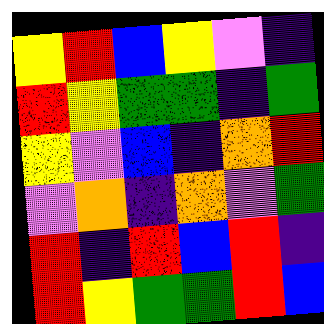[["yellow", "red", "blue", "yellow", "violet", "indigo"], ["red", "yellow", "green", "green", "indigo", "green"], ["yellow", "violet", "blue", "indigo", "orange", "red"], ["violet", "orange", "indigo", "orange", "violet", "green"], ["red", "indigo", "red", "blue", "red", "indigo"], ["red", "yellow", "green", "green", "red", "blue"]]